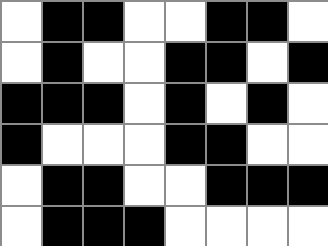[["white", "black", "black", "white", "white", "black", "black", "white"], ["white", "black", "white", "white", "black", "black", "white", "black"], ["black", "black", "black", "white", "black", "white", "black", "white"], ["black", "white", "white", "white", "black", "black", "white", "white"], ["white", "black", "black", "white", "white", "black", "black", "black"], ["white", "black", "black", "black", "white", "white", "white", "white"]]